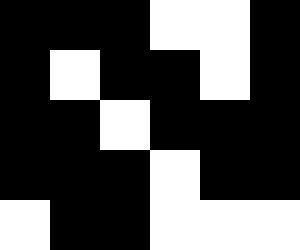[["black", "black", "black", "white", "white", "black"], ["black", "white", "black", "black", "white", "black"], ["black", "black", "white", "black", "black", "black"], ["black", "black", "black", "white", "black", "black"], ["white", "black", "black", "white", "white", "white"]]